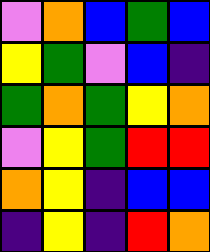[["violet", "orange", "blue", "green", "blue"], ["yellow", "green", "violet", "blue", "indigo"], ["green", "orange", "green", "yellow", "orange"], ["violet", "yellow", "green", "red", "red"], ["orange", "yellow", "indigo", "blue", "blue"], ["indigo", "yellow", "indigo", "red", "orange"]]